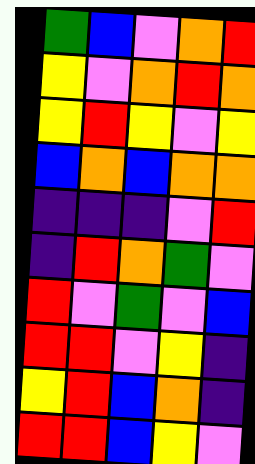[["green", "blue", "violet", "orange", "red"], ["yellow", "violet", "orange", "red", "orange"], ["yellow", "red", "yellow", "violet", "yellow"], ["blue", "orange", "blue", "orange", "orange"], ["indigo", "indigo", "indigo", "violet", "red"], ["indigo", "red", "orange", "green", "violet"], ["red", "violet", "green", "violet", "blue"], ["red", "red", "violet", "yellow", "indigo"], ["yellow", "red", "blue", "orange", "indigo"], ["red", "red", "blue", "yellow", "violet"]]